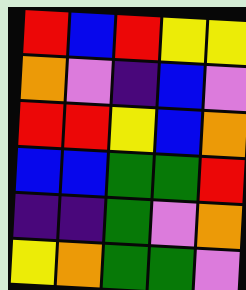[["red", "blue", "red", "yellow", "yellow"], ["orange", "violet", "indigo", "blue", "violet"], ["red", "red", "yellow", "blue", "orange"], ["blue", "blue", "green", "green", "red"], ["indigo", "indigo", "green", "violet", "orange"], ["yellow", "orange", "green", "green", "violet"]]